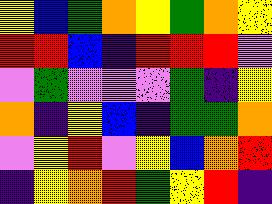[["yellow", "blue", "green", "orange", "yellow", "green", "orange", "yellow"], ["red", "red", "blue", "indigo", "red", "red", "red", "violet"], ["violet", "green", "violet", "violet", "violet", "green", "indigo", "yellow"], ["orange", "indigo", "yellow", "blue", "indigo", "green", "green", "orange"], ["violet", "yellow", "red", "violet", "yellow", "blue", "orange", "red"], ["indigo", "yellow", "orange", "red", "green", "yellow", "red", "indigo"]]